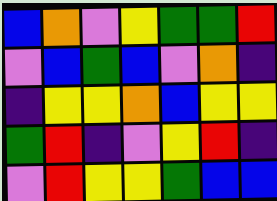[["blue", "orange", "violet", "yellow", "green", "green", "red"], ["violet", "blue", "green", "blue", "violet", "orange", "indigo"], ["indigo", "yellow", "yellow", "orange", "blue", "yellow", "yellow"], ["green", "red", "indigo", "violet", "yellow", "red", "indigo"], ["violet", "red", "yellow", "yellow", "green", "blue", "blue"]]